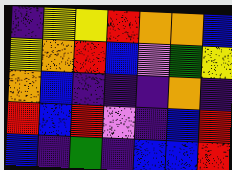[["indigo", "yellow", "yellow", "red", "orange", "orange", "blue"], ["yellow", "orange", "red", "blue", "violet", "green", "yellow"], ["orange", "blue", "indigo", "indigo", "indigo", "orange", "indigo"], ["red", "blue", "red", "violet", "indigo", "blue", "red"], ["blue", "indigo", "green", "indigo", "blue", "blue", "red"]]